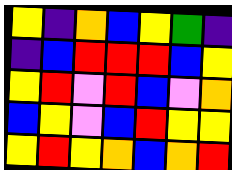[["yellow", "indigo", "orange", "blue", "yellow", "green", "indigo"], ["indigo", "blue", "red", "red", "red", "blue", "yellow"], ["yellow", "red", "violet", "red", "blue", "violet", "orange"], ["blue", "yellow", "violet", "blue", "red", "yellow", "yellow"], ["yellow", "red", "yellow", "orange", "blue", "orange", "red"]]